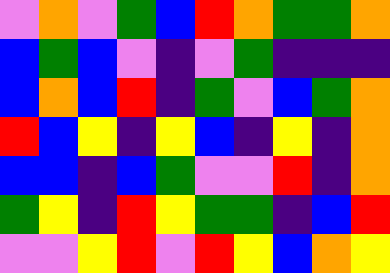[["violet", "orange", "violet", "green", "blue", "red", "orange", "green", "green", "orange"], ["blue", "green", "blue", "violet", "indigo", "violet", "green", "indigo", "indigo", "indigo"], ["blue", "orange", "blue", "red", "indigo", "green", "violet", "blue", "green", "orange"], ["red", "blue", "yellow", "indigo", "yellow", "blue", "indigo", "yellow", "indigo", "orange"], ["blue", "blue", "indigo", "blue", "green", "violet", "violet", "red", "indigo", "orange"], ["green", "yellow", "indigo", "red", "yellow", "green", "green", "indigo", "blue", "red"], ["violet", "violet", "yellow", "red", "violet", "red", "yellow", "blue", "orange", "yellow"]]